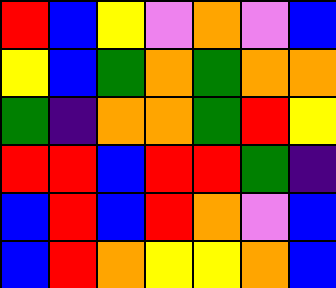[["red", "blue", "yellow", "violet", "orange", "violet", "blue"], ["yellow", "blue", "green", "orange", "green", "orange", "orange"], ["green", "indigo", "orange", "orange", "green", "red", "yellow"], ["red", "red", "blue", "red", "red", "green", "indigo"], ["blue", "red", "blue", "red", "orange", "violet", "blue"], ["blue", "red", "orange", "yellow", "yellow", "orange", "blue"]]